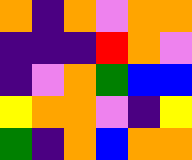[["orange", "indigo", "orange", "violet", "orange", "orange"], ["indigo", "indigo", "indigo", "red", "orange", "violet"], ["indigo", "violet", "orange", "green", "blue", "blue"], ["yellow", "orange", "orange", "violet", "indigo", "yellow"], ["green", "indigo", "orange", "blue", "orange", "orange"]]